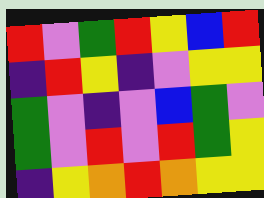[["red", "violet", "green", "red", "yellow", "blue", "red"], ["indigo", "red", "yellow", "indigo", "violet", "yellow", "yellow"], ["green", "violet", "indigo", "violet", "blue", "green", "violet"], ["green", "violet", "red", "violet", "red", "green", "yellow"], ["indigo", "yellow", "orange", "red", "orange", "yellow", "yellow"]]